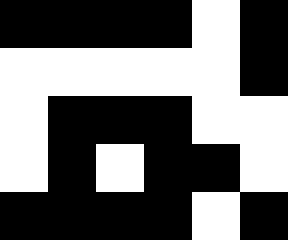[["black", "black", "black", "black", "white", "black"], ["white", "white", "white", "white", "white", "black"], ["white", "black", "black", "black", "white", "white"], ["white", "black", "white", "black", "black", "white"], ["black", "black", "black", "black", "white", "black"]]